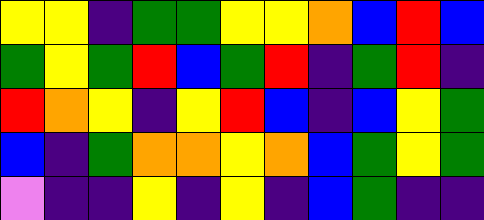[["yellow", "yellow", "indigo", "green", "green", "yellow", "yellow", "orange", "blue", "red", "blue"], ["green", "yellow", "green", "red", "blue", "green", "red", "indigo", "green", "red", "indigo"], ["red", "orange", "yellow", "indigo", "yellow", "red", "blue", "indigo", "blue", "yellow", "green"], ["blue", "indigo", "green", "orange", "orange", "yellow", "orange", "blue", "green", "yellow", "green"], ["violet", "indigo", "indigo", "yellow", "indigo", "yellow", "indigo", "blue", "green", "indigo", "indigo"]]